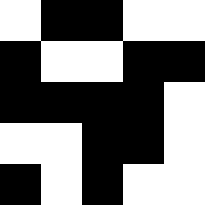[["white", "black", "black", "white", "white"], ["black", "white", "white", "black", "black"], ["black", "black", "black", "black", "white"], ["white", "white", "black", "black", "white"], ["black", "white", "black", "white", "white"]]